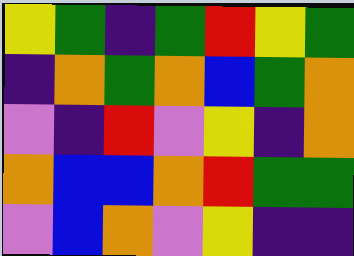[["yellow", "green", "indigo", "green", "red", "yellow", "green"], ["indigo", "orange", "green", "orange", "blue", "green", "orange"], ["violet", "indigo", "red", "violet", "yellow", "indigo", "orange"], ["orange", "blue", "blue", "orange", "red", "green", "green"], ["violet", "blue", "orange", "violet", "yellow", "indigo", "indigo"]]